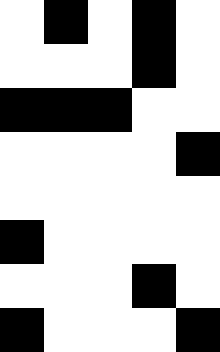[["white", "black", "white", "black", "white"], ["white", "white", "white", "black", "white"], ["black", "black", "black", "white", "white"], ["white", "white", "white", "white", "black"], ["white", "white", "white", "white", "white"], ["black", "white", "white", "white", "white"], ["white", "white", "white", "black", "white"], ["black", "white", "white", "white", "black"]]